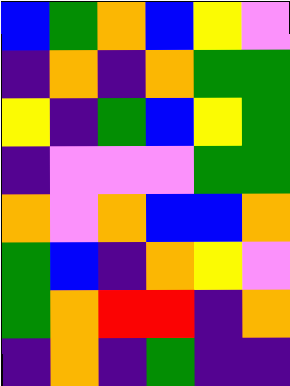[["blue", "green", "orange", "blue", "yellow", "violet"], ["indigo", "orange", "indigo", "orange", "green", "green"], ["yellow", "indigo", "green", "blue", "yellow", "green"], ["indigo", "violet", "violet", "violet", "green", "green"], ["orange", "violet", "orange", "blue", "blue", "orange"], ["green", "blue", "indigo", "orange", "yellow", "violet"], ["green", "orange", "red", "red", "indigo", "orange"], ["indigo", "orange", "indigo", "green", "indigo", "indigo"]]